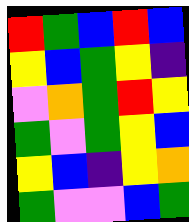[["red", "green", "blue", "red", "blue"], ["yellow", "blue", "green", "yellow", "indigo"], ["violet", "orange", "green", "red", "yellow"], ["green", "violet", "green", "yellow", "blue"], ["yellow", "blue", "indigo", "yellow", "orange"], ["green", "violet", "violet", "blue", "green"]]